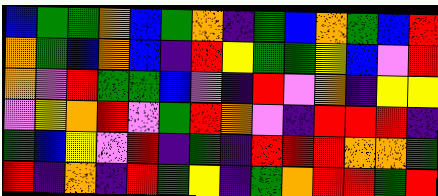[["blue", "green", "green", "orange", "blue", "green", "orange", "indigo", "green", "blue", "orange", "green", "blue", "red"], ["orange", "green", "blue", "orange", "blue", "indigo", "red", "yellow", "green", "green", "yellow", "blue", "violet", "red"], ["orange", "violet", "red", "green", "green", "blue", "violet", "indigo", "red", "violet", "orange", "indigo", "yellow", "yellow"], ["violet", "yellow", "orange", "red", "violet", "green", "red", "orange", "violet", "indigo", "red", "red", "red", "indigo"], ["green", "blue", "yellow", "violet", "red", "indigo", "green", "indigo", "red", "red", "red", "orange", "orange", "green"], ["red", "indigo", "orange", "indigo", "red", "green", "yellow", "indigo", "green", "orange", "red", "red", "green", "red"]]